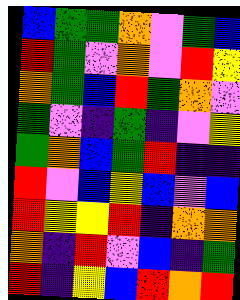[["blue", "green", "green", "orange", "violet", "green", "blue"], ["red", "green", "violet", "orange", "violet", "red", "yellow"], ["orange", "green", "blue", "red", "green", "orange", "violet"], ["green", "violet", "indigo", "green", "indigo", "violet", "yellow"], ["green", "orange", "blue", "green", "red", "indigo", "indigo"], ["red", "violet", "blue", "yellow", "blue", "violet", "blue"], ["red", "yellow", "yellow", "red", "indigo", "orange", "orange"], ["orange", "indigo", "red", "violet", "blue", "indigo", "green"], ["red", "indigo", "yellow", "blue", "red", "orange", "red"]]